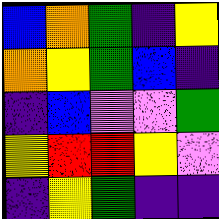[["blue", "orange", "green", "indigo", "yellow"], ["orange", "yellow", "green", "blue", "indigo"], ["indigo", "blue", "violet", "violet", "green"], ["yellow", "red", "red", "yellow", "violet"], ["indigo", "yellow", "green", "indigo", "indigo"]]